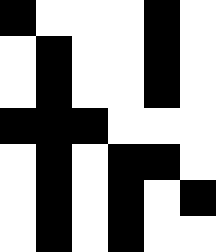[["black", "white", "white", "white", "black", "white"], ["white", "black", "white", "white", "black", "white"], ["white", "black", "white", "white", "black", "white"], ["black", "black", "black", "white", "white", "white"], ["white", "black", "white", "black", "black", "white"], ["white", "black", "white", "black", "white", "black"], ["white", "black", "white", "black", "white", "white"]]